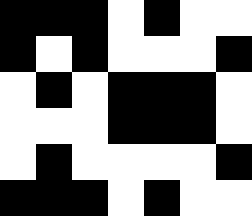[["black", "black", "black", "white", "black", "white", "white"], ["black", "white", "black", "white", "white", "white", "black"], ["white", "black", "white", "black", "black", "black", "white"], ["white", "white", "white", "black", "black", "black", "white"], ["white", "black", "white", "white", "white", "white", "black"], ["black", "black", "black", "white", "black", "white", "white"]]